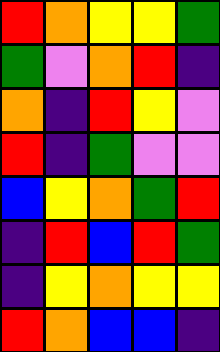[["red", "orange", "yellow", "yellow", "green"], ["green", "violet", "orange", "red", "indigo"], ["orange", "indigo", "red", "yellow", "violet"], ["red", "indigo", "green", "violet", "violet"], ["blue", "yellow", "orange", "green", "red"], ["indigo", "red", "blue", "red", "green"], ["indigo", "yellow", "orange", "yellow", "yellow"], ["red", "orange", "blue", "blue", "indigo"]]